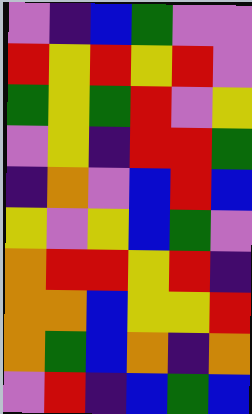[["violet", "indigo", "blue", "green", "violet", "violet"], ["red", "yellow", "red", "yellow", "red", "violet"], ["green", "yellow", "green", "red", "violet", "yellow"], ["violet", "yellow", "indigo", "red", "red", "green"], ["indigo", "orange", "violet", "blue", "red", "blue"], ["yellow", "violet", "yellow", "blue", "green", "violet"], ["orange", "red", "red", "yellow", "red", "indigo"], ["orange", "orange", "blue", "yellow", "yellow", "red"], ["orange", "green", "blue", "orange", "indigo", "orange"], ["violet", "red", "indigo", "blue", "green", "blue"]]